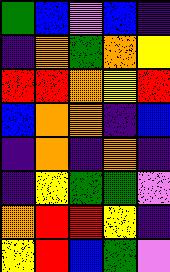[["green", "blue", "violet", "blue", "indigo"], ["indigo", "orange", "green", "orange", "yellow"], ["red", "red", "orange", "yellow", "red"], ["blue", "orange", "orange", "indigo", "blue"], ["indigo", "orange", "indigo", "orange", "indigo"], ["indigo", "yellow", "green", "green", "violet"], ["orange", "red", "red", "yellow", "indigo"], ["yellow", "red", "blue", "green", "violet"]]